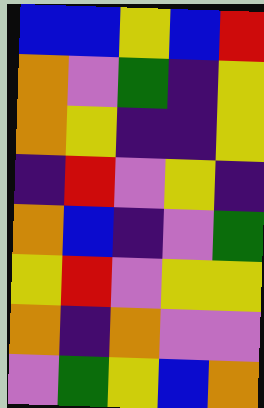[["blue", "blue", "yellow", "blue", "red"], ["orange", "violet", "green", "indigo", "yellow"], ["orange", "yellow", "indigo", "indigo", "yellow"], ["indigo", "red", "violet", "yellow", "indigo"], ["orange", "blue", "indigo", "violet", "green"], ["yellow", "red", "violet", "yellow", "yellow"], ["orange", "indigo", "orange", "violet", "violet"], ["violet", "green", "yellow", "blue", "orange"]]